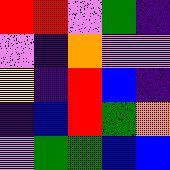[["red", "red", "violet", "green", "indigo"], ["violet", "indigo", "orange", "violet", "violet"], ["yellow", "indigo", "red", "blue", "indigo"], ["indigo", "blue", "red", "green", "orange"], ["violet", "green", "green", "blue", "blue"]]